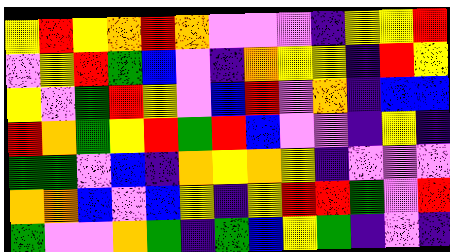[["yellow", "red", "yellow", "orange", "red", "orange", "violet", "violet", "violet", "indigo", "yellow", "yellow", "red"], ["violet", "yellow", "red", "green", "blue", "violet", "indigo", "orange", "yellow", "yellow", "indigo", "red", "yellow"], ["yellow", "violet", "green", "red", "yellow", "violet", "blue", "red", "violet", "orange", "indigo", "blue", "blue"], ["red", "orange", "green", "yellow", "red", "green", "red", "blue", "violet", "violet", "indigo", "yellow", "indigo"], ["green", "green", "violet", "blue", "indigo", "orange", "yellow", "orange", "yellow", "indigo", "violet", "violet", "violet"], ["orange", "orange", "blue", "violet", "blue", "yellow", "indigo", "yellow", "red", "red", "green", "violet", "red"], ["green", "violet", "violet", "orange", "green", "indigo", "green", "blue", "yellow", "green", "indigo", "violet", "indigo"]]